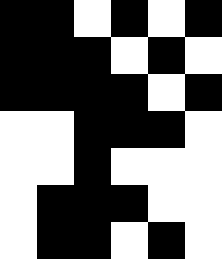[["black", "black", "white", "black", "white", "black"], ["black", "black", "black", "white", "black", "white"], ["black", "black", "black", "black", "white", "black"], ["white", "white", "black", "black", "black", "white"], ["white", "white", "black", "white", "white", "white"], ["white", "black", "black", "black", "white", "white"], ["white", "black", "black", "white", "black", "white"]]